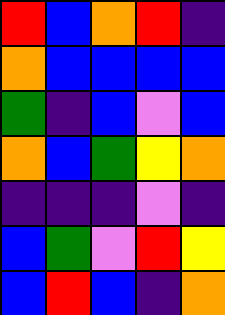[["red", "blue", "orange", "red", "indigo"], ["orange", "blue", "blue", "blue", "blue"], ["green", "indigo", "blue", "violet", "blue"], ["orange", "blue", "green", "yellow", "orange"], ["indigo", "indigo", "indigo", "violet", "indigo"], ["blue", "green", "violet", "red", "yellow"], ["blue", "red", "blue", "indigo", "orange"]]